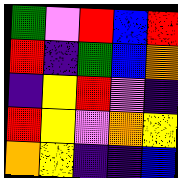[["green", "violet", "red", "blue", "red"], ["red", "indigo", "green", "blue", "orange"], ["indigo", "yellow", "red", "violet", "indigo"], ["red", "yellow", "violet", "orange", "yellow"], ["orange", "yellow", "indigo", "indigo", "blue"]]